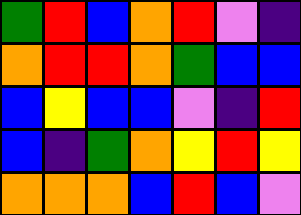[["green", "red", "blue", "orange", "red", "violet", "indigo"], ["orange", "red", "red", "orange", "green", "blue", "blue"], ["blue", "yellow", "blue", "blue", "violet", "indigo", "red"], ["blue", "indigo", "green", "orange", "yellow", "red", "yellow"], ["orange", "orange", "orange", "blue", "red", "blue", "violet"]]